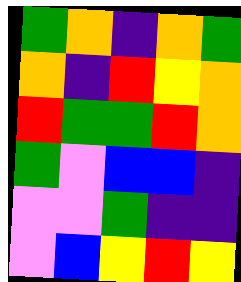[["green", "orange", "indigo", "orange", "green"], ["orange", "indigo", "red", "yellow", "orange"], ["red", "green", "green", "red", "orange"], ["green", "violet", "blue", "blue", "indigo"], ["violet", "violet", "green", "indigo", "indigo"], ["violet", "blue", "yellow", "red", "yellow"]]